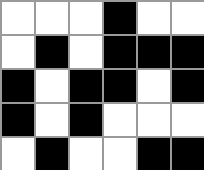[["white", "white", "white", "black", "white", "white"], ["white", "black", "white", "black", "black", "black"], ["black", "white", "black", "black", "white", "black"], ["black", "white", "black", "white", "white", "white"], ["white", "black", "white", "white", "black", "black"]]